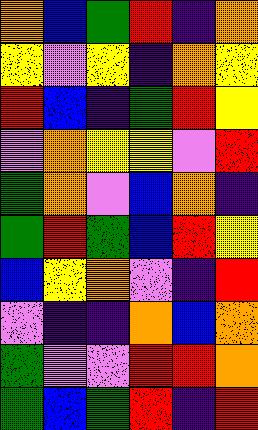[["orange", "blue", "green", "red", "indigo", "orange"], ["yellow", "violet", "yellow", "indigo", "orange", "yellow"], ["red", "blue", "indigo", "green", "red", "yellow"], ["violet", "orange", "yellow", "yellow", "violet", "red"], ["green", "orange", "violet", "blue", "orange", "indigo"], ["green", "red", "green", "blue", "red", "yellow"], ["blue", "yellow", "orange", "violet", "indigo", "red"], ["violet", "indigo", "indigo", "orange", "blue", "orange"], ["green", "violet", "violet", "red", "red", "orange"], ["green", "blue", "green", "red", "indigo", "red"]]